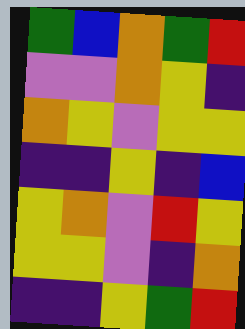[["green", "blue", "orange", "green", "red"], ["violet", "violet", "orange", "yellow", "indigo"], ["orange", "yellow", "violet", "yellow", "yellow"], ["indigo", "indigo", "yellow", "indigo", "blue"], ["yellow", "orange", "violet", "red", "yellow"], ["yellow", "yellow", "violet", "indigo", "orange"], ["indigo", "indigo", "yellow", "green", "red"]]